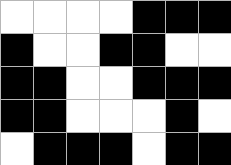[["white", "white", "white", "white", "black", "black", "black"], ["black", "white", "white", "black", "black", "white", "white"], ["black", "black", "white", "white", "black", "black", "black"], ["black", "black", "white", "white", "white", "black", "white"], ["white", "black", "black", "black", "white", "black", "black"]]